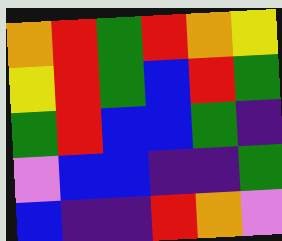[["orange", "red", "green", "red", "orange", "yellow"], ["yellow", "red", "green", "blue", "red", "green"], ["green", "red", "blue", "blue", "green", "indigo"], ["violet", "blue", "blue", "indigo", "indigo", "green"], ["blue", "indigo", "indigo", "red", "orange", "violet"]]